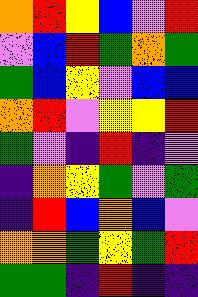[["orange", "red", "yellow", "blue", "violet", "red"], ["violet", "blue", "red", "green", "orange", "green"], ["green", "blue", "yellow", "violet", "blue", "blue"], ["orange", "red", "violet", "yellow", "yellow", "red"], ["green", "violet", "indigo", "red", "indigo", "violet"], ["indigo", "orange", "yellow", "green", "violet", "green"], ["indigo", "red", "blue", "orange", "blue", "violet"], ["orange", "orange", "green", "yellow", "green", "red"], ["green", "green", "indigo", "red", "indigo", "indigo"]]